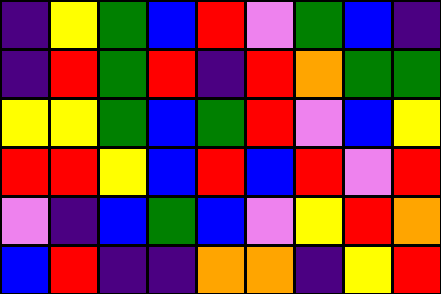[["indigo", "yellow", "green", "blue", "red", "violet", "green", "blue", "indigo"], ["indigo", "red", "green", "red", "indigo", "red", "orange", "green", "green"], ["yellow", "yellow", "green", "blue", "green", "red", "violet", "blue", "yellow"], ["red", "red", "yellow", "blue", "red", "blue", "red", "violet", "red"], ["violet", "indigo", "blue", "green", "blue", "violet", "yellow", "red", "orange"], ["blue", "red", "indigo", "indigo", "orange", "orange", "indigo", "yellow", "red"]]